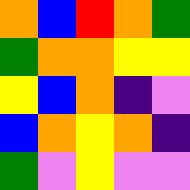[["orange", "blue", "red", "orange", "green"], ["green", "orange", "orange", "yellow", "yellow"], ["yellow", "blue", "orange", "indigo", "violet"], ["blue", "orange", "yellow", "orange", "indigo"], ["green", "violet", "yellow", "violet", "violet"]]